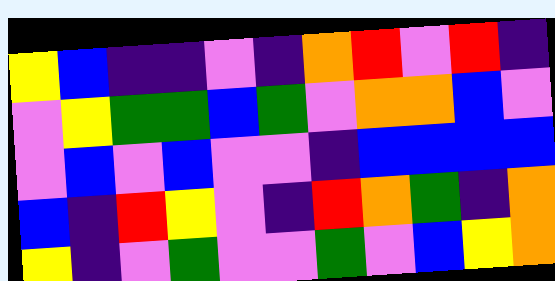[["yellow", "blue", "indigo", "indigo", "violet", "indigo", "orange", "red", "violet", "red", "indigo"], ["violet", "yellow", "green", "green", "blue", "green", "violet", "orange", "orange", "blue", "violet"], ["violet", "blue", "violet", "blue", "violet", "violet", "indigo", "blue", "blue", "blue", "blue"], ["blue", "indigo", "red", "yellow", "violet", "indigo", "red", "orange", "green", "indigo", "orange"], ["yellow", "indigo", "violet", "green", "violet", "violet", "green", "violet", "blue", "yellow", "orange"]]